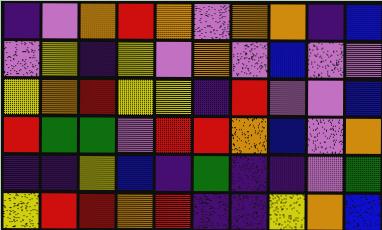[["indigo", "violet", "orange", "red", "orange", "violet", "orange", "orange", "indigo", "blue"], ["violet", "yellow", "indigo", "yellow", "violet", "orange", "violet", "blue", "violet", "violet"], ["yellow", "orange", "red", "yellow", "yellow", "indigo", "red", "violet", "violet", "blue"], ["red", "green", "green", "violet", "red", "red", "orange", "blue", "violet", "orange"], ["indigo", "indigo", "yellow", "blue", "indigo", "green", "indigo", "indigo", "violet", "green"], ["yellow", "red", "red", "orange", "red", "indigo", "indigo", "yellow", "orange", "blue"]]